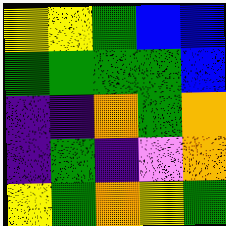[["yellow", "yellow", "green", "blue", "blue"], ["green", "green", "green", "green", "blue"], ["indigo", "indigo", "orange", "green", "orange"], ["indigo", "green", "indigo", "violet", "orange"], ["yellow", "green", "orange", "yellow", "green"]]